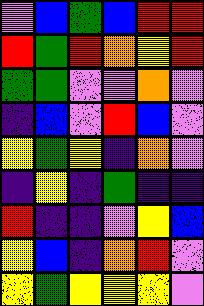[["violet", "blue", "green", "blue", "red", "red"], ["red", "green", "red", "orange", "yellow", "red"], ["green", "green", "violet", "violet", "orange", "violet"], ["indigo", "blue", "violet", "red", "blue", "violet"], ["yellow", "green", "yellow", "indigo", "orange", "violet"], ["indigo", "yellow", "indigo", "green", "indigo", "indigo"], ["red", "indigo", "indigo", "violet", "yellow", "blue"], ["yellow", "blue", "indigo", "orange", "red", "violet"], ["yellow", "green", "yellow", "yellow", "yellow", "violet"]]